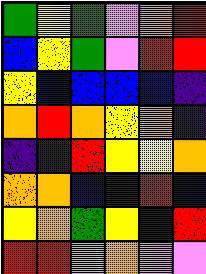[["green", "yellow", "green", "violet", "orange", "red"], ["blue", "yellow", "green", "violet", "red", "red"], ["yellow", "blue", "blue", "blue", "blue", "indigo"], ["orange", "red", "orange", "yellow", "orange", "indigo"], ["indigo", "indigo", "red", "yellow", "yellow", "orange"], ["orange", "orange", "blue", "indigo", "red", "indigo"], ["yellow", "orange", "green", "yellow", "indigo", "red"], ["red", "red", "violet", "orange", "violet", "violet"]]